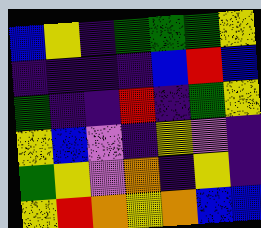[["blue", "yellow", "indigo", "green", "green", "green", "yellow"], ["indigo", "indigo", "indigo", "indigo", "blue", "red", "blue"], ["green", "indigo", "indigo", "red", "indigo", "green", "yellow"], ["yellow", "blue", "violet", "indigo", "yellow", "violet", "indigo"], ["green", "yellow", "violet", "orange", "indigo", "yellow", "indigo"], ["yellow", "red", "orange", "yellow", "orange", "blue", "blue"]]